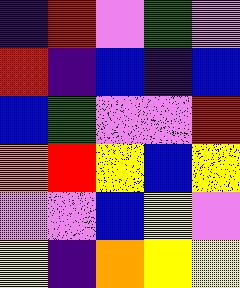[["indigo", "red", "violet", "green", "violet"], ["red", "indigo", "blue", "indigo", "blue"], ["blue", "green", "violet", "violet", "red"], ["orange", "red", "yellow", "blue", "yellow"], ["violet", "violet", "blue", "yellow", "violet"], ["yellow", "indigo", "orange", "yellow", "yellow"]]